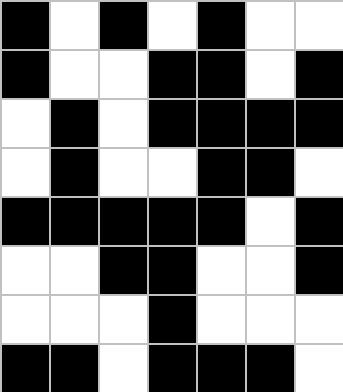[["black", "white", "black", "white", "black", "white", "white"], ["black", "white", "white", "black", "black", "white", "black"], ["white", "black", "white", "black", "black", "black", "black"], ["white", "black", "white", "white", "black", "black", "white"], ["black", "black", "black", "black", "black", "white", "black"], ["white", "white", "black", "black", "white", "white", "black"], ["white", "white", "white", "black", "white", "white", "white"], ["black", "black", "white", "black", "black", "black", "white"]]